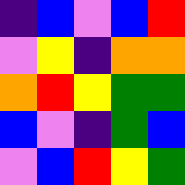[["indigo", "blue", "violet", "blue", "red"], ["violet", "yellow", "indigo", "orange", "orange"], ["orange", "red", "yellow", "green", "green"], ["blue", "violet", "indigo", "green", "blue"], ["violet", "blue", "red", "yellow", "green"]]